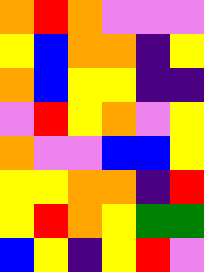[["orange", "red", "orange", "violet", "violet", "violet"], ["yellow", "blue", "orange", "orange", "indigo", "yellow"], ["orange", "blue", "yellow", "yellow", "indigo", "indigo"], ["violet", "red", "yellow", "orange", "violet", "yellow"], ["orange", "violet", "violet", "blue", "blue", "yellow"], ["yellow", "yellow", "orange", "orange", "indigo", "red"], ["yellow", "red", "orange", "yellow", "green", "green"], ["blue", "yellow", "indigo", "yellow", "red", "violet"]]